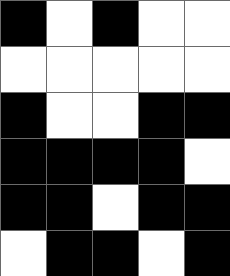[["black", "white", "black", "white", "white"], ["white", "white", "white", "white", "white"], ["black", "white", "white", "black", "black"], ["black", "black", "black", "black", "white"], ["black", "black", "white", "black", "black"], ["white", "black", "black", "white", "black"]]